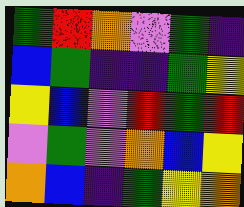[["green", "red", "orange", "violet", "green", "indigo"], ["blue", "green", "indigo", "indigo", "green", "yellow"], ["yellow", "blue", "violet", "red", "green", "red"], ["violet", "green", "violet", "orange", "blue", "yellow"], ["orange", "blue", "indigo", "green", "yellow", "orange"]]